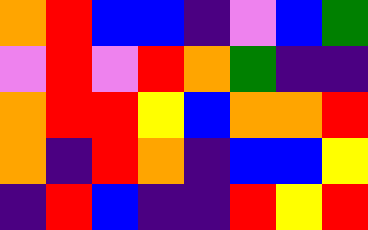[["orange", "red", "blue", "blue", "indigo", "violet", "blue", "green"], ["violet", "red", "violet", "red", "orange", "green", "indigo", "indigo"], ["orange", "red", "red", "yellow", "blue", "orange", "orange", "red"], ["orange", "indigo", "red", "orange", "indigo", "blue", "blue", "yellow"], ["indigo", "red", "blue", "indigo", "indigo", "red", "yellow", "red"]]